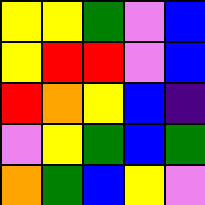[["yellow", "yellow", "green", "violet", "blue"], ["yellow", "red", "red", "violet", "blue"], ["red", "orange", "yellow", "blue", "indigo"], ["violet", "yellow", "green", "blue", "green"], ["orange", "green", "blue", "yellow", "violet"]]